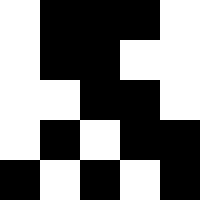[["white", "black", "black", "black", "white"], ["white", "black", "black", "white", "white"], ["white", "white", "black", "black", "white"], ["white", "black", "white", "black", "black"], ["black", "white", "black", "white", "black"]]